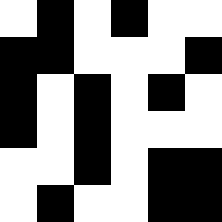[["white", "black", "white", "black", "white", "white"], ["black", "black", "white", "white", "white", "black"], ["black", "white", "black", "white", "black", "white"], ["black", "white", "black", "white", "white", "white"], ["white", "white", "black", "white", "black", "black"], ["white", "black", "white", "white", "black", "black"]]